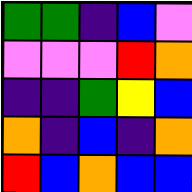[["green", "green", "indigo", "blue", "violet"], ["violet", "violet", "violet", "red", "orange"], ["indigo", "indigo", "green", "yellow", "blue"], ["orange", "indigo", "blue", "indigo", "orange"], ["red", "blue", "orange", "blue", "blue"]]